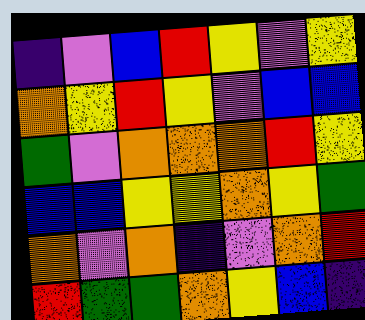[["indigo", "violet", "blue", "red", "yellow", "violet", "yellow"], ["orange", "yellow", "red", "yellow", "violet", "blue", "blue"], ["green", "violet", "orange", "orange", "orange", "red", "yellow"], ["blue", "blue", "yellow", "yellow", "orange", "yellow", "green"], ["orange", "violet", "orange", "indigo", "violet", "orange", "red"], ["red", "green", "green", "orange", "yellow", "blue", "indigo"]]